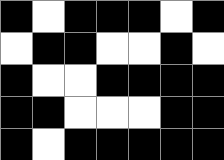[["black", "white", "black", "black", "black", "white", "black"], ["white", "black", "black", "white", "white", "black", "white"], ["black", "white", "white", "black", "black", "black", "black"], ["black", "black", "white", "white", "white", "black", "black"], ["black", "white", "black", "black", "black", "black", "black"]]